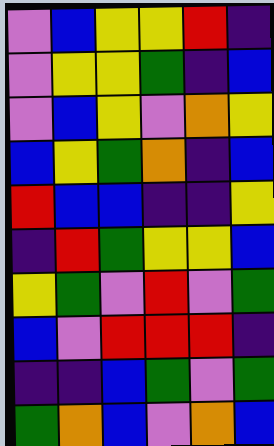[["violet", "blue", "yellow", "yellow", "red", "indigo"], ["violet", "yellow", "yellow", "green", "indigo", "blue"], ["violet", "blue", "yellow", "violet", "orange", "yellow"], ["blue", "yellow", "green", "orange", "indigo", "blue"], ["red", "blue", "blue", "indigo", "indigo", "yellow"], ["indigo", "red", "green", "yellow", "yellow", "blue"], ["yellow", "green", "violet", "red", "violet", "green"], ["blue", "violet", "red", "red", "red", "indigo"], ["indigo", "indigo", "blue", "green", "violet", "green"], ["green", "orange", "blue", "violet", "orange", "blue"]]